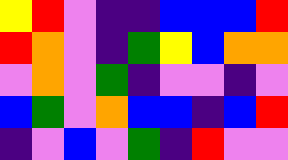[["yellow", "red", "violet", "indigo", "indigo", "blue", "blue", "blue", "red"], ["red", "orange", "violet", "indigo", "green", "yellow", "blue", "orange", "orange"], ["violet", "orange", "violet", "green", "indigo", "violet", "violet", "indigo", "violet"], ["blue", "green", "violet", "orange", "blue", "blue", "indigo", "blue", "red"], ["indigo", "violet", "blue", "violet", "green", "indigo", "red", "violet", "violet"]]